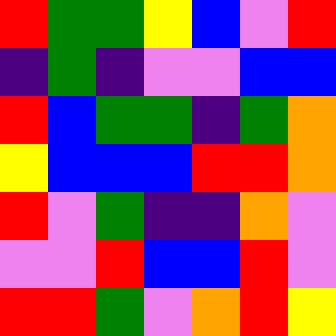[["red", "green", "green", "yellow", "blue", "violet", "red"], ["indigo", "green", "indigo", "violet", "violet", "blue", "blue"], ["red", "blue", "green", "green", "indigo", "green", "orange"], ["yellow", "blue", "blue", "blue", "red", "red", "orange"], ["red", "violet", "green", "indigo", "indigo", "orange", "violet"], ["violet", "violet", "red", "blue", "blue", "red", "violet"], ["red", "red", "green", "violet", "orange", "red", "yellow"]]